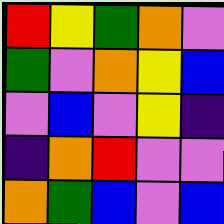[["red", "yellow", "green", "orange", "violet"], ["green", "violet", "orange", "yellow", "blue"], ["violet", "blue", "violet", "yellow", "indigo"], ["indigo", "orange", "red", "violet", "violet"], ["orange", "green", "blue", "violet", "blue"]]